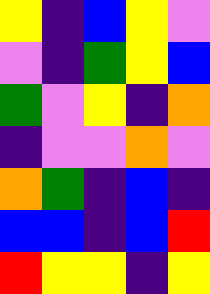[["yellow", "indigo", "blue", "yellow", "violet"], ["violet", "indigo", "green", "yellow", "blue"], ["green", "violet", "yellow", "indigo", "orange"], ["indigo", "violet", "violet", "orange", "violet"], ["orange", "green", "indigo", "blue", "indigo"], ["blue", "blue", "indigo", "blue", "red"], ["red", "yellow", "yellow", "indigo", "yellow"]]